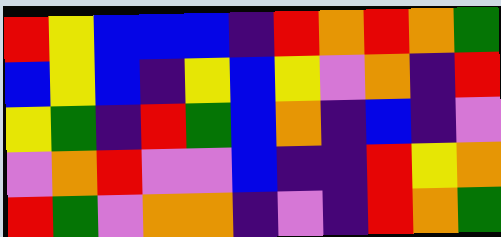[["red", "yellow", "blue", "blue", "blue", "indigo", "red", "orange", "red", "orange", "green"], ["blue", "yellow", "blue", "indigo", "yellow", "blue", "yellow", "violet", "orange", "indigo", "red"], ["yellow", "green", "indigo", "red", "green", "blue", "orange", "indigo", "blue", "indigo", "violet"], ["violet", "orange", "red", "violet", "violet", "blue", "indigo", "indigo", "red", "yellow", "orange"], ["red", "green", "violet", "orange", "orange", "indigo", "violet", "indigo", "red", "orange", "green"]]